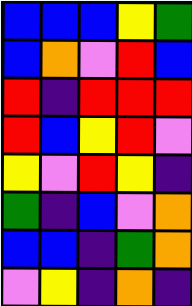[["blue", "blue", "blue", "yellow", "green"], ["blue", "orange", "violet", "red", "blue"], ["red", "indigo", "red", "red", "red"], ["red", "blue", "yellow", "red", "violet"], ["yellow", "violet", "red", "yellow", "indigo"], ["green", "indigo", "blue", "violet", "orange"], ["blue", "blue", "indigo", "green", "orange"], ["violet", "yellow", "indigo", "orange", "indigo"]]